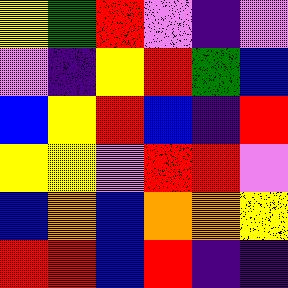[["yellow", "green", "red", "violet", "indigo", "violet"], ["violet", "indigo", "yellow", "red", "green", "blue"], ["blue", "yellow", "red", "blue", "indigo", "red"], ["yellow", "yellow", "violet", "red", "red", "violet"], ["blue", "orange", "blue", "orange", "orange", "yellow"], ["red", "red", "blue", "red", "indigo", "indigo"]]